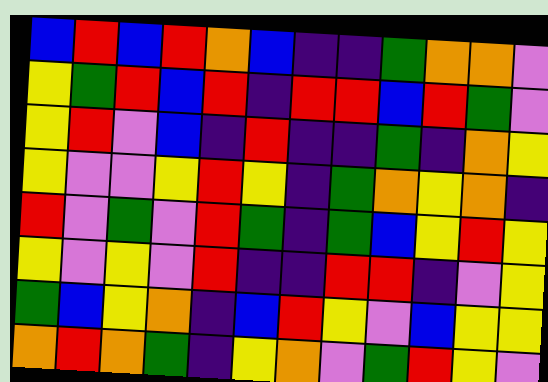[["blue", "red", "blue", "red", "orange", "blue", "indigo", "indigo", "green", "orange", "orange", "violet"], ["yellow", "green", "red", "blue", "red", "indigo", "red", "red", "blue", "red", "green", "violet"], ["yellow", "red", "violet", "blue", "indigo", "red", "indigo", "indigo", "green", "indigo", "orange", "yellow"], ["yellow", "violet", "violet", "yellow", "red", "yellow", "indigo", "green", "orange", "yellow", "orange", "indigo"], ["red", "violet", "green", "violet", "red", "green", "indigo", "green", "blue", "yellow", "red", "yellow"], ["yellow", "violet", "yellow", "violet", "red", "indigo", "indigo", "red", "red", "indigo", "violet", "yellow"], ["green", "blue", "yellow", "orange", "indigo", "blue", "red", "yellow", "violet", "blue", "yellow", "yellow"], ["orange", "red", "orange", "green", "indigo", "yellow", "orange", "violet", "green", "red", "yellow", "violet"]]